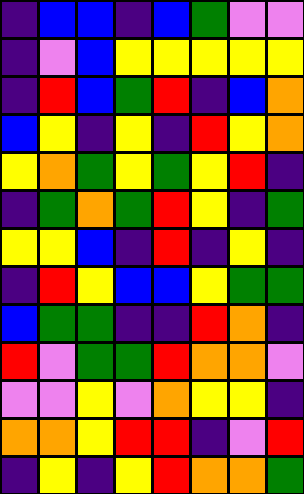[["indigo", "blue", "blue", "indigo", "blue", "green", "violet", "violet"], ["indigo", "violet", "blue", "yellow", "yellow", "yellow", "yellow", "yellow"], ["indigo", "red", "blue", "green", "red", "indigo", "blue", "orange"], ["blue", "yellow", "indigo", "yellow", "indigo", "red", "yellow", "orange"], ["yellow", "orange", "green", "yellow", "green", "yellow", "red", "indigo"], ["indigo", "green", "orange", "green", "red", "yellow", "indigo", "green"], ["yellow", "yellow", "blue", "indigo", "red", "indigo", "yellow", "indigo"], ["indigo", "red", "yellow", "blue", "blue", "yellow", "green", "green"], ["blue", "green", "green", "indigo", "indigo", "red", "orange", "indigo"], ["red", "violet", "green", "green", "red", "orange", "orange", "violet"], ["violet", "violet", "yellow", "violet", "orange", "yellow", "yellow", "indigo"], ["orange", "orange", "yellow", "red", "red", "indigo", "violet", "red"], ["indigo", "yellow", "indigo", "yellow", "red", "orange", "orange", "green"]]